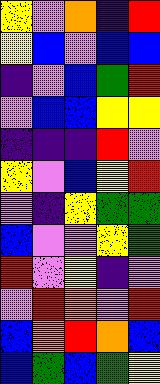[["yellow", "violet", "orange", "indigo", "red"], ["yellow", "blue", "violet", "blue", "blue"], ["indigo", "violet", "blue", "green", "red"], ["violet", "blue", "blue", "yellow", "yellow"], ["indigo", "indigo", "indigo", "red", "violet"], ["yellow", "violet", "blue", "yellow", "red"], ["violet", "indigo", "yellow", "green", "green"], ["blue", "violet", "violet", "yellow", "green"], ["red", "violet", "yellow", "indigo", "violet"], ["violet", "red", "orange", "violet", "red"], ["blue", "orange", "red", "orange", "blue"], ["blue", "green", "blue", "green", "yellow"]]